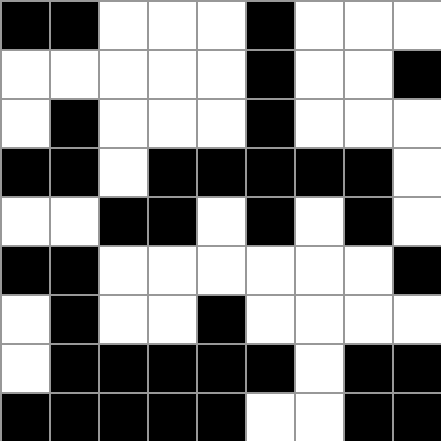[["black", "black", "white", "white", "white", "black", "white", "white", "white"], ["white", "white", "white", "white", "white", "black", "white", "white", "black"], ["white", "black", "white", "white", "white", "black", "white", "white", "white"], ["black", "black", "white", "black", "black", "black", "black", "black", "white"], ["white", "white", "black", "black", "white", "black", "white", "black", "white"], ["black", "black", "white", "white", "white", "white", "white", "white", "black"], ["white", "black", "white", "white", "black", "white", "white", "white", "white"], ["white", "black", "black", "black", "black", "black", "white", "black", "black"], ["black", "black", "black", "black", "black", "white", "white", "black", "black"]]